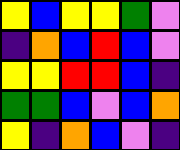[["yellow", "blue", "yellow", "yellow", "green", "violet"], ["indigo", "orange", "blue", "red", "blue", "violet"], ["yellow", "yellow", "red", "red", "blue", "indigo"], ["green", "green", "blue", "violet", "blue", "orange"], ["yellow", "indigo", "orange", "blue", "violet", "indigo"]]